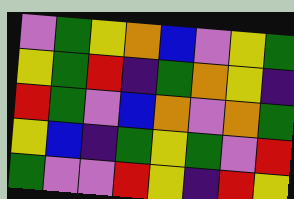[["violet", "green", "yellow", "orange", "blue", "violet", "yellow", "green"], ["yellow", "green", "red", "indigo", "green", "orange", "yellow", "indigo"], ["red", "green", "violet", "blue", "orange", "violet", "orange", "green"], ["yellow", "blue", "indigo", "green", "yellow", "green", "violet", "red"], ["green", "violet", "violet", "red", "yellow", "indigo", "red", "yellow"]]